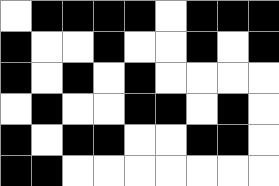[["white", "black", "black", "black", "black", "white", "black", "black", "black"], ["black", "white", "white", "black", "white", "white", "black", "white", "black"], ["black", "white", "black", "white", "black", "white", "white", "white", "white"], ["white", "black", "white", "white", "black", "black", "white", "black", "white"], ["black", "white", "black", "black", "white", "white", "black", "black", "white"], ["black", "black", "white", "white", "white", "white", "white", "white", "white"]]